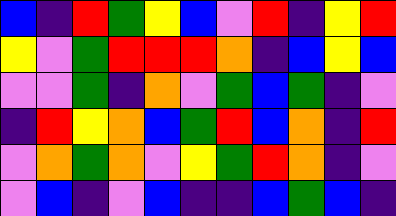[["blue", "indigo", "red", "green", "yellow", "blue", "violet", "red", "indigo", "yellow", "red"], ["yellow", "violet", "green", "red", "red", "red", "orange", "indigo", "blue", "yellow", "blue"], ["violet", "violet", "green", "indigo", "orange", "violet", "green", "blue", "green", "indigo", "violet"], ["indigo", "red", "yellow", "orange", "blue", "green", "red", "blue", "orange", "indigo", "red"], ["violet", "orange", "green", "orange", "violet", "yellow", "green", "red", "orange", "indigo", "violet"], ["violet", "blue", "indigo", "violet", "blue", "indigo", "indigo", "blue", "green", "blue", "indigo"]]